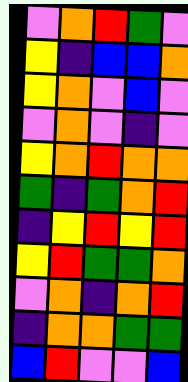[["violet", "orange", "red", "green", "violet"], ["yellow", "indigo", "blue", "blue", "orange"], ["yellow", "orange", "violet", "blue", "violet"], ["violet", "orange", "violet", "indigo", "violet"], ["yellow", "orange", "red", "orange", "orange"], ["green", "indigo", "green", "orange", "red"], ["indigo", "yellow", "red", "yellow", "red"], ["yellow", "red", "green", "green", "orange"], ["violet", "orange", "indigo", "orange", "red"], ["indigo", "orange", "orange", "green", "green"], ["blue", "red", "violet", "violet", "blue"]]